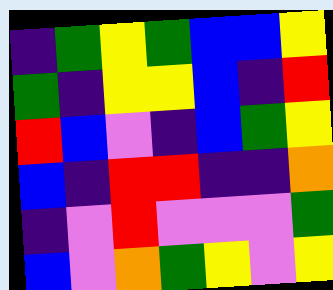[["indigo", "green", "yellow", "green", "blue", "blue", "yellow"], ["green", "indigo", "yellow", "yellow", "blue", "indigo", "red"], ["red", "blue", "violet", "indigo", "blue", "green", "yellow"], ["blue", "indigo", "red", "red", "indigo", "indigo", "orange"], ["indigo", "violet", "red", "violet", "violet", "violet", "green"], ["blue", "violet", "orange", "green", "yellow", "violet", "yellow"]]